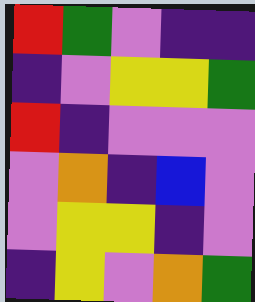[["red", "green", "violet", "indigo", "indigo"], ["indigo", "violet", "yellow", "yellow", "green"], ["red", "indigo", "violet", "violet", "violet"], ["violet", "orange", "indigo", "blue", "violet"], ["violet", "yellow", "yellow", "indigo", "violet"], ["indigo", "yellow", "violet", "orange", "green"]]